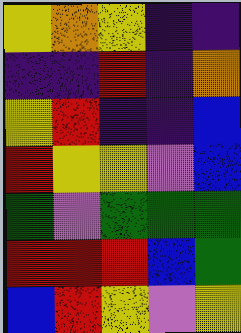[["yellow", "orange", "yellow", "indigo", "indigo"], ["indigo", "indigo", "red", "indigo", "orange"], ["yellow", "red", "indigo", "indigo", "blue"], ["red", "yellow", "yellow", "violet", "blue"], ["green", "violet", "green", "green", "green"], ["red", "red", "red", "blue", "green"], ["blue", "red", "yellow", "violet", "yellow"]]